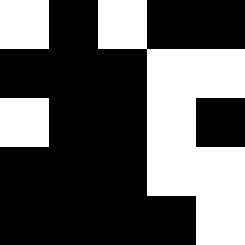[["white", "black", "white", "black", "black"], ["black", "black", "black", "white", "white"], ["white", "black", "black", "white", "black"], ["black", "black", "black", "white", "white"], ["black", "black", "black", "black", "white"]]